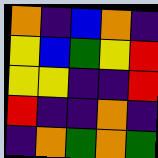[["orange", "indigo", "blue", "orange", "indigo"], ["yellow", "blue", "green", "yellow", "red"], ["yellow", "yellow", "indigo", "indigo", "red"], ["red", "indigo", "indigo", "orange", "indigo"], ["indigo", "orange", "green", "orange", "green"]]